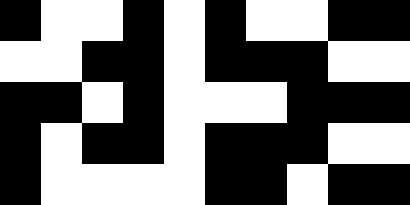[["black", "white", "white", "black", "white", "black", "white", "white", "black", "black"], ["white", "white", "black", "black", "white", "black", "black", "black", "white", "white"], ["black", "black", "white", "black", "white", "white", "white", "black", "black", "black"], ["black", "white", "black", "black", "white", "black", "black", "black", "white", "white"], ["black", "white", "white", "white", "white", "black", "black", "white", "black", "black"]]